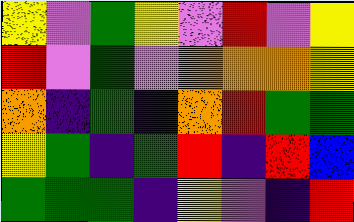[["yellow", "violet", "green", "yellow", "violet", "red", "violet", "yellow"], ["red", "violet", "green", "violet", "orange", "orange", "orange", "yellow"], ["orange", "indigo", "green", "indigo", "orange", "red", "green", "green"], ["yellow", "green", "indigo", "green", "red", "indigo", "red", "blue"], ["green", "green", "green", "indigo", "yellow", "violet", "indigo", "red"]]